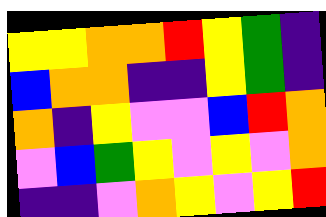[["yellow", "yellow", "orange", "orange", "red", "yellow", "green", "indigo"], ["blue", "orange", "orange", "indigo", "indigo", "yellow", "green", "indigo"], ["orange", "indigo", "yellow", "violet", "violet", "blue", "red", "orange"], ["violet", "blue", "green", "yellow", "violet", "yellow", "violet", "orange"], ["indigo", "indigo", "violet", "orange", "yellow", "violet", "yellow", "red"]]